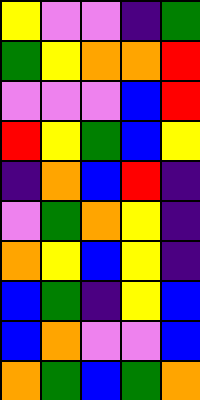[["yellow", "violet", "violet", "indigo", "green"], ["green", "yellow", "orange", "orange", "red"], ["violet", "violet", "violet", "blue", "red"], ["red", "yellow", "green", "blue", "yellow"], ["indigo", "orange", "blue", "red", "indigo"], ["violet", "green", "orange", "yellow", "indigo"], ["orange", "yellow", "blue", "yellow", "indigo"], ["blue", "green", "indigo", "yellow", "blue"], ["blue", "orange", "violet", "violet", "blue"], ["orange", "green", "blue", "green", "orange"]]